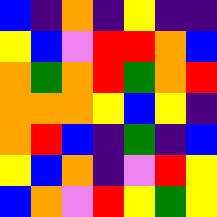[["blue", "indigo", "orange", "indigo", "yellow", "indigo", "indigo"], ["yellow", "blue", "violet", "red", "red", "orange", "blue"], ["orange", "green", "orange", "red", "green", "orange", "red"], ["orange", "orange", "orange", "yellow", "blue", "yellow", "indigo"], ["orange", "red", "blue", "indigo", "green", "indigo", "blue"], ["yellow", "blue", "orange", "indigo", "violet", "red", "yellow"], ["blue", "orange", "violet", "red", "yellow", "green", "yellow"]]